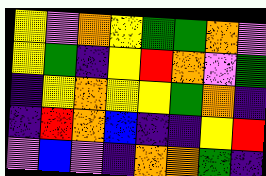[["yellow", "violet", "orange", "yellow", "green", "green", "orange", "violet"], ["yellow", "green", "indigo", "yellow", "red", "orange", "violet", "green"], ["indigo", "yellow", "orange", "yellow", "yellow", "green", "orange", "indigo"], ["indigo", "red", "orange", "blue", "indigo", "indigo", "yellow", "red"], ["violet", "blue", "violet", "indigo", "orange", "orange", "green", "indigo"]]